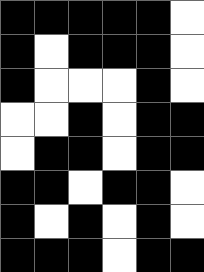[["black", "black", "black", "black", "black", "white"], ["black", "white", "black", "black", "black", "white"], ["black", "white", "white", "white", "black", "white"], ["white", "white", "black", "white", "black", "black"], ["white", "black", "black", "white", "black", "black"], ["black", "black", "white", "black", "black", "white"], ["black", "white", "black", "white", "black", "white"], ["black", "black", "black", "white", "black", "black"]]